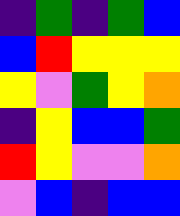[["indigo", "green", "indigo", "green", "blue"], ["blue", "red", "yellow", "yellow", "yellow"], ["yellow", "violet", "green", "yellow", "orange"], ["indigo", "yellow", "blue", "blue", "green"], ["red", "yellow", "violet", "violet", "orange"], ["violet", "blue", "indigo", "blue", "blue"]]